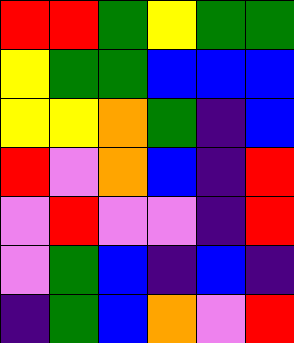[["red", "red", "green", "yellow", "green", "green"], ["yellow", "green", "green", "blue", "blue", "blue"], ["yellow", "yellow", "orange", "green", "indigo", "blue"], ["red", "violet", "orange", "blue", "indigo", "red"], ["violet", "red", "violet", "violet", "indigo", "red"], ["violet", "green", "blue", "indigo", "blue", "indigo"], ["indigo", "green", "blue", "orange", "violet", "red"]]